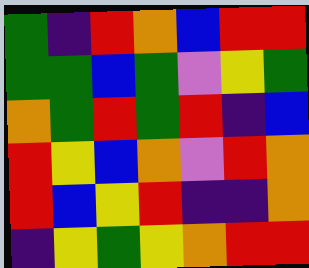[["green", "indigo", "red", "orange", "blue", "red", "red"], ["green", "green", "blue", "green", "violet", "yellow", "green"], ["orange", "green", "red", "green", "red", "indigo", "blue"], ["red", "yellow", "blue", "orange", "violet", "red", "orange"], ["red", "blue", "yellow", "red", "indigo", "indigo", "orange"], ["indigo", "yellow", "green", "yellow", "orange", "red", "red"]]